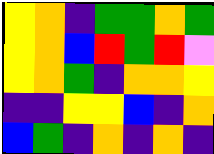[["yellow", "orange", "indigo", "green", "green", "orange", "green"], ["yellow", "orange", "blue", "red", "green", "red", "violet"], ["yellow", "orange", "green", "indigo", "orange", "orange", "yellow"], ["indigo", "indigo", "yellow", "yellow", "blue", "indigo", "orange"], ["blue", "green", "indigo", "orange", "indigo", "orange", "indigo"]]